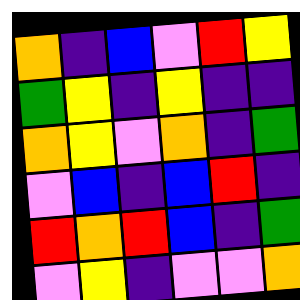[["orange", "indigo", "blue", "violet", "red", "yellow"], ["green", "yellow", "indigo", "yellow", "indigo", "indigo"], ["orange", "yellow", "violet", "orange", "indigo", "green"], ["violet", "blue", "indigo", "blue", "red", "indigo"], ["red", "orange", "red", "blue", "indigo", "green"], ["violet", "yellow", "indigo", "violet", "violet", "orange"]]